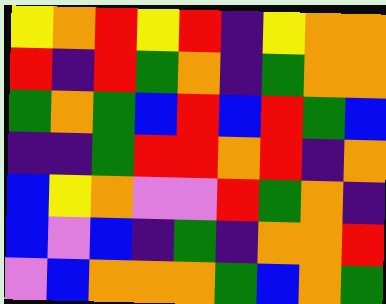[["yellow", "orange", "red", "yellow", "red", "indigo", "yellow", "orange", "orange"], ["red", "indigo", "red", "green", "orange", "indigo", "green", "orange", "orange"], ["green", "orange", "green", "blue", "red", "blue", "red", "green", "blue"], ["indigo", "indigo", "green", "red", "red", "orange", "red", "indigo", "orange"], ["blue", "yellow", "orange", "violet", "violet", "red", "green", "orange", "indigo"], ["blue", "violet", "blue", "indigo", "green", "indigo", "orange", "orange", "red"], ["violet", "blue", "orange", "orange", "orange", "green", "blue", "orange", "green"]]